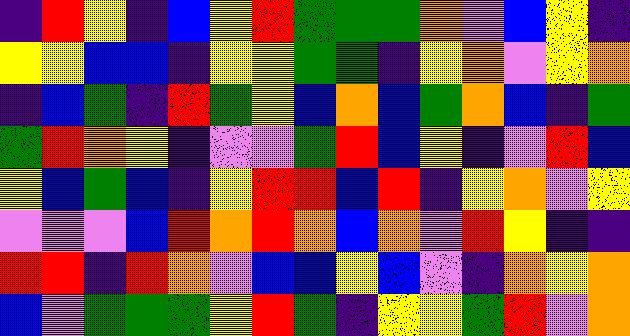[["indigo", "red", "yellow", "indigo", "blue", "yellow", "red", "green", "green", "green", "orange", "violet", "blue", "yellow", "indigo"], ["yellow", "yellow", "blue", "blue", "indigo", "yellow", "yellow", "green", "green", "indigo", "yellow", "orange", "violet", "yellow", "orange"], ["indigo", "blue", "green", "indigo", "red", "green", "yellow", "blue", "orange", "blue", "green", "orange", "blue", "indigo", "green"], ["green", "red", "orange", "yellow", "indigo", "violet", "violet", "green", "red", "blue", "yellow", "indigo", "violet", "red", "blue"], ["yellow", "blue", "green", "blue", "indigo", "yellow", "red", "red", "blue", "red", "indigo", "yellow", "orange", "violet", "yellow"], ["violet", "violet", "violet", "blue", "red", "orange", "red", "orange", "blue", "orange", "violet", "red", "yellow", "indigo", "indigo"], ["red", "red", "indigo", "red", "orange", "violet", "blue", "blue", "yellow", "blue", "violet", "indigo", "orange", "yellow", "orange"], ["blue", "violet", "green", "green", "green", "yellow", "red", "green", "indigo", "yellow", "yellow", "green", "red", "violet", "orange"]]